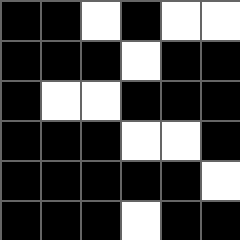[["black", "black", "white", "black", "white", "white"], ["black", "black", "black", "white", "black", "black"], ["black", "white", "white", "black", "black", "black"], ["black", "black", "black", "white", "white", "black"], ["black", "black", "black", "black", "black", "white"], ["black", "black", "black", "white", "black", "black"]]